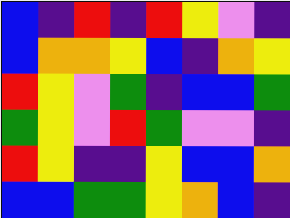[["blue", "indigo", "red", "indigo", "red", "yellow", "violet", "indigo"], ["blue", "orange", "orange", "yellow", "blue", "indigo", "orange", "yellow"], ["red", "yellow", "violet", "green", "indigo", "blue", "blue", "green"], ["green", "yellow", "violet", "red", "green", "violet", "violet", "indigo"], ["red", "yellow", "indigo", "indigo", "yellow", "blue", "blue", "orange"], ["blue", "blue", "green", "green", "yellow", "orange", "blue", "indigo"]]